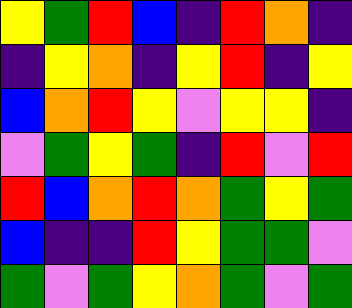[["yellow", "green", "red", "blue", "indigo", "red", "orange", "indigo"], ["indigo", "yellow", "orange", "indigo", "yellow", "red", "indigo", "yellow"], ["blue", "orange", "red", "yellow", "violet", "yellow", "yellow", "indigo"], ["violet", "green", "yellow", "green", "indigo", "red", "violet", "red"], ["red", "blue", "orange", "red", "orange", "green", "yellow", "green"], ["blue", "indigo", "indigo", "red", "yellow", "green", "green", "violet"], ["green", "violet", "green", "yellow", "orange", "green", "violet", "green"]]